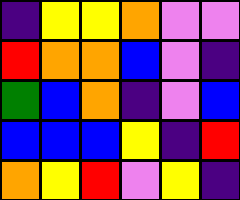[["indigo", "yellow", "yellow", "orange", "violet", "violet"], ["red", "orange", "orange", "blue", "violet", "indigo"], ["green", "blue", "orange", "indigo", "violet", "blue"], ["blue", "blue", "blue", "yellow", "indigo", "red"], ["orange", "yellow", "red", "violet", "yellow", "indigo"]]